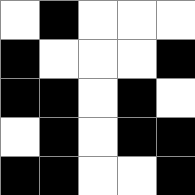[["white", "black", "white", "white", "white"], ["black", "white", "white", "white", "black"], ["black", "black", "white", "black", "white"], ["white", "black", "white", "black", "black"], ["black", "black", "white", "white", "black"]]